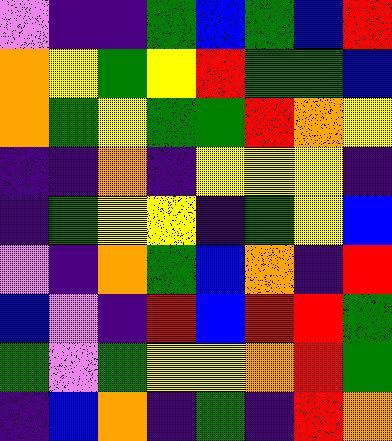[["violet", "indigo", "indigo", "green", "blue", "green", "blue", "red"], ["orange", "yellow", "green", "yellow", "red", "green", "green", "blue"], ["orange", "green", "yellow", "green", "green", "red", "orange", "yellow"], ["indigo", "indigo", "orange", "indigo", "yellow", "yellow", "yellow", "indigo"], ["indigo", "green", "yellow", "yellow", "indigo", "green", "yellow", "blue"], ["violet", "indigo", "orange", "green", "blue", "orange", "indigo", "red"], ["blue", "violet", "indigo", "red", "blue", "red", "red", "green"], ["green", "violet", "green", "yellow", "yellow", "orange", "red", "green"], ["indigo", "blue", "orange", "indigo", "green", "indigo", "red", "orange"]]